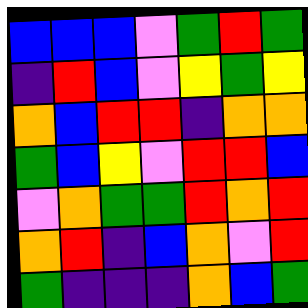[["blue", "blue", "blue", "violet", "green", "red", "green"], ["indigo", "red", "blue", "violet", "yellow", "green", "yellow"], ["orange", "blue", "red", "red", "indigo", "orange", "orange"], ["green", "blue", "yellow", "violet", "red", "red", "blue"], ["violet", "orange", "green", "green", "red", "orange", "red"], ["orange", "red", "indigo", "blue", "orange", "violet", "red"], ["green", "indigo", "indigo", "indigo", "orange", "blue", "green"]]